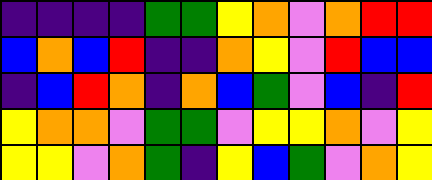[["indigo", "indigo", "indigo", "indigo", "green", "green", "yellow", "orange", "violet", "orange", "red", "red"], ["blue", "orange", "blue", "red", "indigo", "indigo", "orange", "yellow", "violet", "red", "blue", "blue"], ["indigo", "blue", "red", "orange", "indigo", "orange", "blue", "green", "violet", "blue", "indigo", "red"], ["yellow", "orange", "orange", "violet", "green", "green", "violet", "yellow", "yellow", "orange", "violet", "yellow"], ["yellow", "yellow", "violet", "orange", "green", "indigo", "yellow", "blue", "green", "violet", "orange", "yellow"]]